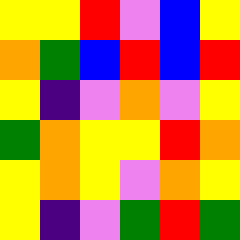[["yellow", "yellow", "red", "violet", "blue", "yellow"], ["orange", "green", "blue", "red", "blue", "red"], ["yellow", "indigo", "violet", "orange", "violet", "yellow"], ["green", "orange", "yellow", "yellow", "red", "orange"], ["yellow", "orange", "yellow", "violet", "orange", "yellow"], ["yellow", "indigo", "violet", "green", "red", "green"]]